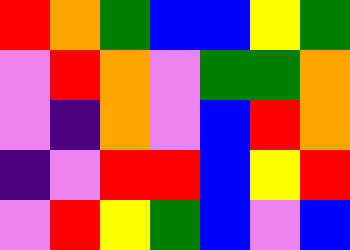[["red", "orange", "green", "blue", "blue", "yellow", "green"], ["violet", "red", "orange", "violet", "green", "green", "orange"], ["violet", "indigo", "orange", "violet", "blue", "red", "orange"], ["indigo", "violet", "red", "red", "blue", "yellow", "red"], ["violet", "red", "yellow", "green", "blue", "violet", "blue"]]